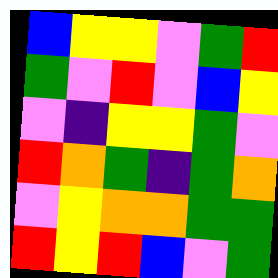[["blue", "yellow", "yellow", "violet", "green", "red"], ["green", "violet", "red", "violet", "blue", "yellow"], ["violet", "indigo", "yellow", "yellow", "green", "violet"], ["red", "orange", "green", "indigo", "green", "orange"], ["violet", "yellow", "orange", "orange", "green", "green"], ["red", "yellow", "red", "blue", "violet", "green"]]